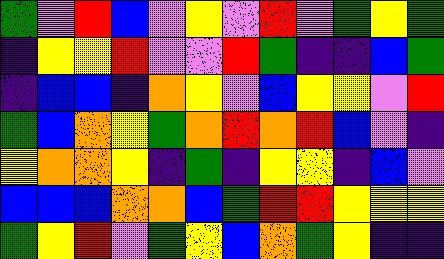[["green", "violet", "red", "blue", "violet", "yellow", "violet", "red", "violet", "green", "yellow", "green"], ["indigo", "yellow", "yellow", "red", "violet", "violet", "red", "green", "indigo", "indigo", "blue", "green"], ["indigo", "blue", "blue", "indigo", "orange", "yellow", "violet", "blue", "yellow", "yellow", "violet", "red"], ["green", "blue", "orange", "yellow", "green", "orange", "red", "orange", "red", "blue", "violet", "indigo"], ["yellow", "orange", "orange", "yellow", "indigo", "green", "indigo", "yellow", "yellow", "indigo", "blue", "violet"], ["blue", "blue", "blue", "orange", "orange", "blue", "green", "red", "red", "yellow", "yellow", "yellow"], ["green", "yellow", "red", "violet", "green", "yellow", "blue", "orange", "green", "yellow", "indigo", "indigo"]]